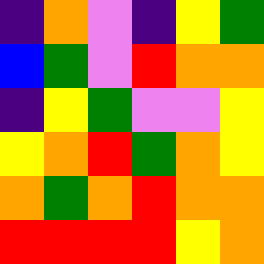[["indigo", "orange", "violet", "indigo", "yellow", "green"], ["blue", "green", "violet", "red", "orange", "orange"], ["indigo", "yellow", "green", "violet", "violet", "yellow"], ["yellow", "orange", "red", "green", "orange", "yellow"], ["orange", "green", "orange", "red", "orange", "orange"], ["red", "red", "red", "red", "yellow", "orange"]]